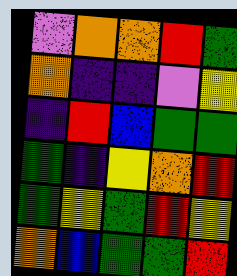[["violet", "orange", "orange", "red", "green"], ["orange", "indigo", "indigo", "violet", "yellow"], ["indigo", "red", "blue", "green", "green"], ["green", "indigo", "yellow", "orange", "red"], ["green", "yellow", "green", "red", "yellow"], ["orange", "blue", "green", "green", "red"]]